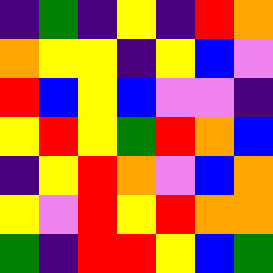[["indigo", "green", "indigo", "yellow", "indigo", "red", "orange"], ["orange", "yellow", "yellow", "indigo", "yellow", "blue", "violet"], ["red", "blue", "yellow", "blue", "violet", "violet", "indigo"], ["yellow", "red", "yellow", "green", "red", "orange", "blue"], ["indigo", "yellow", "red", "orange", "violet", "blue", "orange"], ["yellow", "violet", "red", "yellow", "red", "orange", "orange"], ["green", "indigo", "red", "red", "yellow", "blue", "green"]]